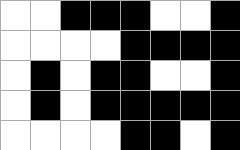[["white", "white", "black", "black", "black", "white", "white", "black"], ["white", "white", "white", "white", "black", "black", "black", "black"], ["white", "black", "white", "black", "black", "white", "white", "black"], ["white", "black", "white", "black", "black", "black", "black", "black"], ["white", "white", "white", "white", "black", "black", "white", "black"]]